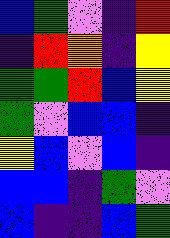[["blue", "green", "violet", "indigo", "red"], ["indigo", "red", "orange", "indigo", "yellow"], ["green", "green", "red", "blue", "yellow"], ["green", "violet", "blue", "blue", "indigo"], ["yellow", "blue", "violet", "blue", "indigo"], ["blue", "blue", "indigo", "green", "violet"], ["blue", "indigo", "indigo", "blue", "green"]]